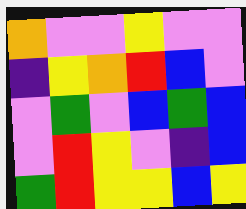[["orange", "violet", "violet", "yellow", "violet", "violet"], ["indigo", "yellow", "orange", "red", "blue", "violet"], ["violet", "green", "violet", "blue", "green", "blue"], ["violet", "red", "yellow", "violet", "indigo", "blue"], ["green", "red", "yellow", "yellow", "blue", "yellow"]]